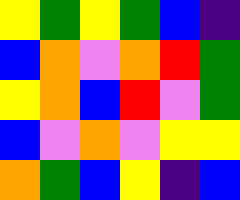[["yellow", "green", "yellow", "green", "blue", "indigo"], ["blue", "orange", "violet", "orange", "red", "green"], ["yellow", "orange", "blue", "red", "violet", "green"], ["blue", "violet", "orange", "violet", "yellow", "yellow"], ["orange", "green", "blue", "yellow", "indigo", "blue"]]